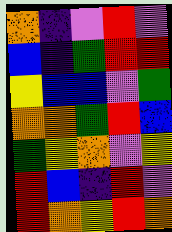[["orange", "indigo", "violet", "red", "violet"], ["blue", "indigo", "green", "red", "red"], ["yellow", "blue", "blue", "violet", "green"], ["orange", "orange", "green", "red", "blue"], ["green", "yellow", "orange", "violet", "yellow"], ["red", "blue", "indigo", "red", "violet"], ["red", "orange", "yellow", "red", "orange"]]